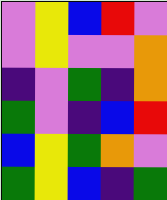[["violet", "yellow", "blue", "red", "violet"], ["violet", "yellow", "violet", "violet", "orange"], ["indigo", "violet", "green", "indigo", "orange"], ["green", "violet", "indigo", "blue", "red"], ["blue", "yellow", "green", "orange", "violet"], ["green", "yellow", "blue", "indigo", "green"]]